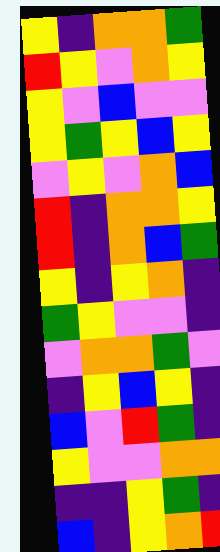[["yellow", "indigo", "orange", "orange", "green"], ["red", "yellow", "violet", "orange", "yellow"], ["yellow", "violet", "blue", "violet", "violet"], ["yellow", "green", "yellow", "blue", "yellow"], ["violet", "yellow", "violet", "orange", "blue"], ["red", "indigo", "orange", "orange", "yellow"], ["red", "indigo", "orange", "blue", "green"], ["yellow", "indigo", "yellow", "orange", "indigo"], ["green", "yellow", "violet", "violet", "indigo"], ["violet", "orange", "orange", "green", "violet"], ["indigo", "yellow", "blue", "yellow", "indigo"], ["blue", "violet", "red", "green", "indigo"], ["yellow", "violet", "violet", "orange", "orange"], ["indigo", "indigo", "yellow", "green", "indigo"], ["blue", "indigo", "yellow", "orange", "red"]]